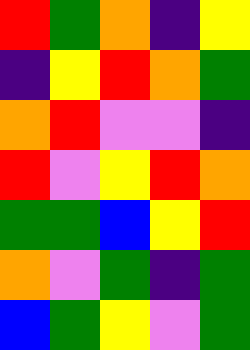[["red", "green", "orange", "indigo", "yellow"], ["indigo", "yellow", "red", "orange", "green"], ["orange", "red", "violet", "violet", "indigo"], ["red", "violet", "yellow", "red", "orange"], ["green", "green", "blue", "yellow", "red"], ["orange", "violet", "green", "indigo", "green"], ["blue", "green", "yellow", "violet", "green"]]